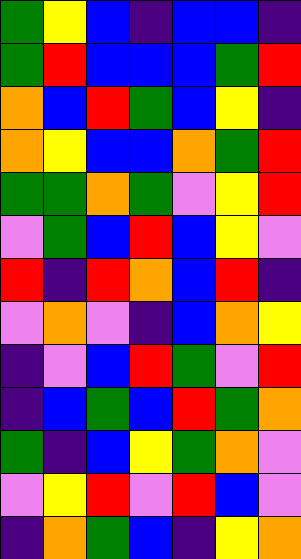[["green", "yellow", "blue", "indigo", "blue", "blue", "indigo"], ["green", "red", "blue", "blue", "blue", "green", "red"], ["orange", "blue", "red", "green", "blue", "yellow", "indigo"], ["orange", "yellow", "blue", "blue", "orange", "green", "red"], ["green", "green", "orange", "green", "violet", "yellow", "red"], ["violet", "green", "blue", "red", "blue", "yellow", "violet"], ["red", "indigo", "red", "orange", "blue", "red", "indigo"], ["violet", "orange", "violet", "indigo", "blue", "orange", "yellow"], ["indigo", "violet", "blue", "red", "green", "violet", "red"], ["indigo", "blue", "green", "blue", "red", "green", "orange"], ["green", "indigo", "blue", "yellow", "green", "orange", "violet"], ["violet", "yellow", "red", "violet", "red", "blue", "violet"], ["indigo", "orange", "green", "blue", "indigo", "yellow", "orange"]]